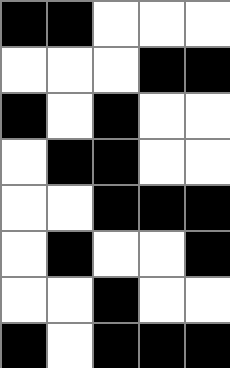[["black", "black", "white", "white", "white"], ["white", "white", "white", "black", "black"], ["black", "white", "black", "white", "white"], ["white", "black", "black", "white", "white"], ["white", "white", "black", "black", "black"], ["white", "black", "white", "white", "black"], ["white", "white", "black", "white", "white"], ["black", "white", "black", "black", "black"]]